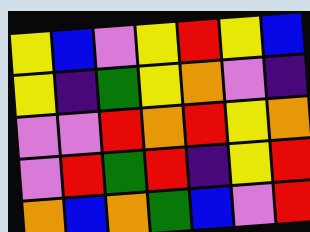[["yellow", "blue", "violet", "yellow", "red", "yellow", "blue"], ["yellow", "indigo", "green", "yellow", "orange", "violet", "indigo"], ["violet", "violet", "red", "orange", "red", "yellow", "orange"], ["violet", "red", "green", "red", "indigo", "yellow", "red"], ["orange", "blue", "orange", "green", "blue", "violet", "red"]]